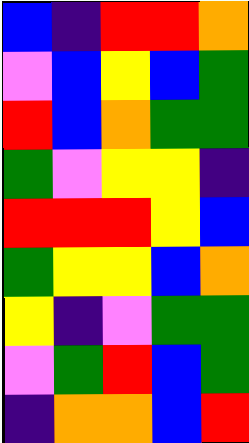[["blue", "indigo", "red", "red", "orange"], ["violet", "blue", "yellow", "blue", "green"], ["red", "blue", "orange", "green", "green"], ["green", "violet", "yellow", "yellow", "indigo"], ["red", "red", "red", "yellow", "blue"], ["green", "yellow", "yellow", "blue", "orange"], ["yellow", "indigo", "violet", "green", "green"], ["violet", "green", "red", "blue", "green"], ["indigo", "orange", "orange", "blue", "red"]]